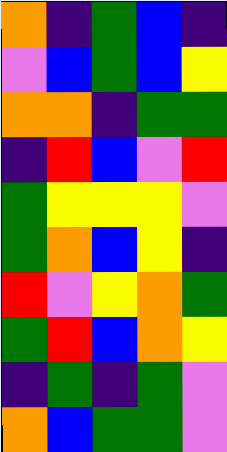[["orange", "indigo", "green", "blue", "indigo"], ["violet", "blue", "green", "blue", "yellow"], ["orange", "orange", "indigo", "green", "green"], ["indigo", "red", "blue", "violet", "red"], ["green", "yellow", "yellow", "yellow", "violet"], ["green", "orange", "blue", "yellow", "indigo"], ["red", "violet", "yellow", "orange", "green"], ["green", "red", "blue", "orange", "yellow"], ["indigo", "green", "indigo", "green", "violet"], ["orange", "blue", "green", "green", "violet"]]